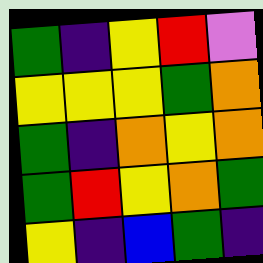[["green", "indigo", "yellow", "red", "violet"], ["yellow", "yellow", "yellow", "green", "orange"], ["green", "indigo", "orange", "yellow", "orange"], ["green", "red", "yellow", "orange", "green"], ["yellow", "indigo", "blue", "green", "indigo"]]